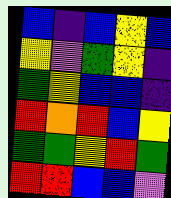[["blue", "indigo", "blue", "yellow", "blue"], ["yellow", "violet", "green", "yellow", "indigo"], ["green", "yellow", "blue", "blue", "indigo"], ["red", "orange", "red", "blue", "yellow"], ["green", "green", "yellow", "red", "green"], ["red", "red", "blue", "blue", "violet"]]